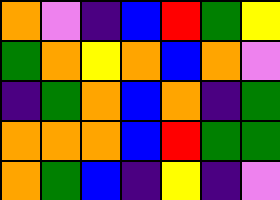[["orange", "violet", "indigo", "blue", "red", "green", "yellow"], ["green", "orange", "yellow", "orange", "blue", "orange", "violet"], ["indigo", "green", "orange", "blue", "orange", "indigo", "green"], ["orange", "orange", "orange", "blue", "red", "green", "green"], ["orange", "green", "blue", "indigo", "yellow", "indigo", "violet"]]